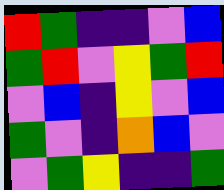[["red", "green", "indigo", "indigo", "violet", "blue"], ["green", "red", "violet", "yellow", "green", "red"], ["violet", "blue", "indigo", "yellow", "violet", "blue"], ["green", "violet", "indigo", "orange", "blue", "violet"], ["violet", "green", "yellow", "indigo", "indigo", "green"]]